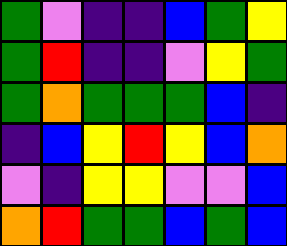[["green", "violet", "indigo", "indigo", "blue", "green", "yellow"], ["green", "red", "indigo", "indigo", "violet", "yellow", "green"], ["green", "orange", "green", "green", "green", "blue", "indigo"], ["indigo", "blue", "yellow", "red", "yellow", "blue", "orange"], ["violet", "indigo", "yellow", "yellow", "violet", "violet", "blue"], ["orange", "red", "green", "green", "blue", "green", "blue"]]